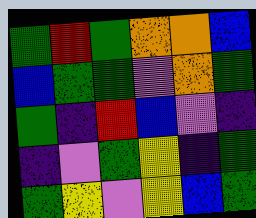[["green", "red", "green", "orange", "orange", "blue"], ["blue", "green", "green", "violet", "orange", "green"], ["green", "indigo", "red", "blue", "violet", "indigo"], ["indigo", "violet", "green", "yellow", "indigo", "green"], ["green", "yellow", "violet", "yellow", "blue", "green"]]